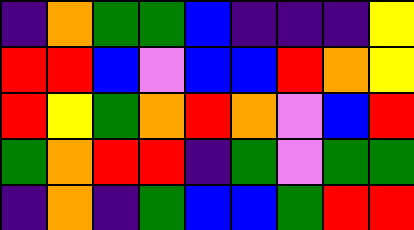[["indigo", "orange", "green", "green", "blue", "indigo", "indigo", "indigo", "yellow"], ["red", "red", "blue", "violet", "blue", "blue", "red", "orange", "yellow"], ["red", "yellow", "green", "orange", "red", "orange", "violet", "blue", "red"], ["green", "orange", "red", "red", "indigo", "green", "violet", "green", "green"], ["indigo", "orange", "indigo", "green", "blue", "blue", "green", "red", "red"]]